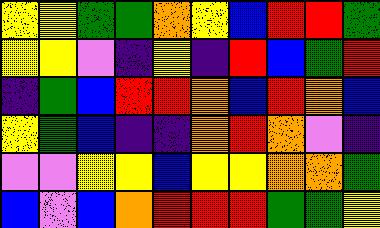[["yellow", "yellow", "green", "green", "orange", "yellow", "blue", "red", "red", "green"], ["yellow", "yellow", "violet", "indigo", "yellow", "indigo", "red", "blue", "green", "red"], ["indigo", "green", "blue", "red", "red", "orange", "blue", "red", "orange", "blue"], ["yellow", "green", "blue", "indigo", "indigo", "orange", "red", "orange", "violet", "indigo"], ["violet", "violet", "yellow", "yellow", "blue", "yellow", "yellow", "orange", "orange", "green"], ["blue", "violet", "blue", "orange", "red", "red", "red", "green", "green", "yellow"]]